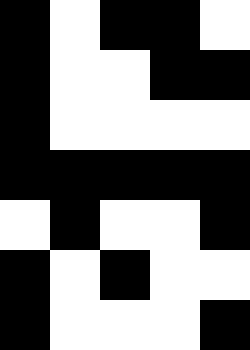[["black", "white", "black", "black", "white"], ["black", "white", "white", "black", "black"], ["black", "white", "white", "white", "white"], ["black", "black", "black", "black", "black"], ["white", "black", "white", "white", "black"], ["black", "white", "black", "white", "white"], ["black", "white", "white", "white", "black"]]